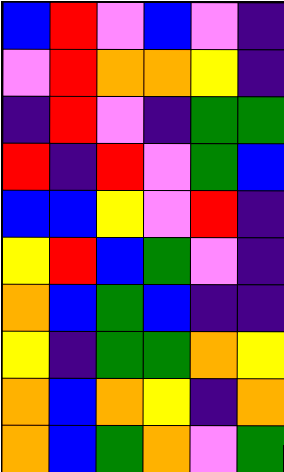[["blue", "red", "violet", "blue", "violet", "indigo"], ["violet", "red", "orange", "orange", "yellow", "indigo"], ["indigo", "red", "violet", "indigo", "green", "green"], ["red", "indigo", "red", "violet", "green", "blue"], ["blue", "blue", "yellow", "violet", "red", "indigo"], ["yellow", "red", "blue", "green", "violet", "indigo"], ["orange", "blue", "green", "blue", "indigo", "indigo"], ["yellow", "indigo", "green", "green", "orange", "yellow"], ["orange", "blue", "orange", "yellow", "indigo", "orange"], ["orange", "blue", "green", "orange", "violet", "green"]]